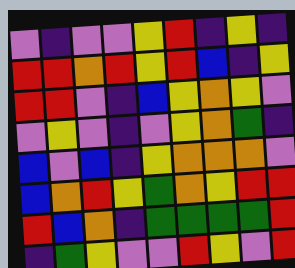[["violet", "indigo", "violet", "violet", "yellow", "red", "indigo", "yellow", "indigo"], ["red", "red", "orange", "red", "yellow", "red", "blue", "indigo", "yellow"], ["red", "red", "violet", "indigo", "blue", "yellow", "orange", "yellow", "violet"], ["violet", "yellow", "violet", "indigo", "violet", "yellow", "orange", "green", "indigo"], ["blue", "violet", "blue", "indigo", "yellow", "orange", "orange", "orange", "violet"], ["blue", "orange", "red", "yellow", "green", "orange", "yellow", "red", "red"], ["red", "blue", "orange", "indigo", "green", "green", "green", "green", "red"], ["indigo", "green", "yellow", "violet", "violet", "red", "yellow", "violet", "red"]]